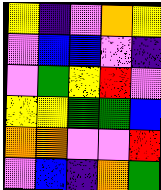[["yellow", "indigo", "violet", "orange", "yellow"], ["violet", "blue", "blue", "violet", "indigo"], ["violet", "green", "yellow", "red", "violet"], ["yellow", "yellow", "green", "green", "blue"], ["orange", "orange", "violet", "violet", "red"], ["violet", "blue", "indigo", "orange", "green"]]